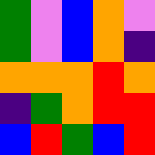[["green", "violet", "blue", "orange", "violet"], ["green", "violet", "blue", "orange", "indigo"], ["orange", "orange", "orange", "red", "orange"], ["indigo", "green", "orange", "red", "red"], ["blue", "red", "green", "blue", "red"]]